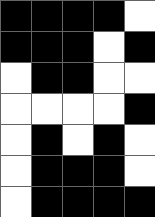[["black", "black", "black", "black", "white"], ["black", "black", "black", "white", "black"], ["white", "black", "black", "white", "white"], ["white", "white", "white", "white", "black"], ["white", "black", "white", "black", "white"], ["white", "black", "black", "black", "white"], ["white", "black", "black", "black", "black"]]